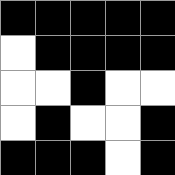[["black", "black", "black", "black", "black"], ["white", "black", "black", "black", "black"], ["white", "white", "black", "white", "white"], ["white", "black", "white", "white", "black"], ["black", "black", "black", "white", "black"]]